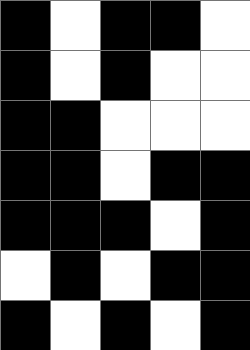[["black", "white", "black", "black", "white"], ["black", "white", "black", "white", "white"], ["black", "black", "white", "white", "white"], ["black", "black", "white", "black", "black"], ["black", "black", "black", "white", "black"], ["white", "black", "white", "black", "black"], ["black", "white", "black", "white", "black"]]